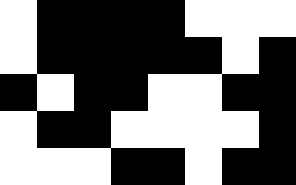[["white", "black", "black", "black", "black", "white", "white", "white"], ["white", "black", "black", "black", "black", "black", "white", "black"], ["black", "white", "black", "black", "white", "white", "black", "black"], ["white", "black", "black", "white", "white", "white", "white", "black"], ["white", "white", "white", "black", "black", "white", "black", "black"]]